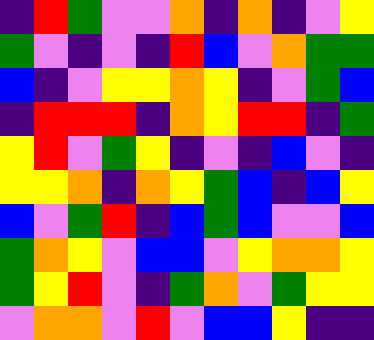[["indigo", "red", "green", "violet", "violet", "orange", "indigo", "orange", "indigo", "violet", "yellow"], ["green", "violet", "indigo", "violet", "indigo", "red", "blue", "violet", "orange", "green", "green"], ["blue", "indigo", "violet", "yellow", "yellow", "orange", "yellow", "indigo", "violet", "green", "blue"], ["indigo", "red", "red", "red", "indigo", "orange", "yellow", "red", "red", "indigo", "green"], ["yellow", "red", "violet", "green", "yellow", "indigo", "violet", "indigo", "blue", "violet", "indigo"], ["yellow", "yellow", "orange", "indigo", "orange", "yellow", "green", "blue", "indigo", "blue", "yellow"], ["blue", "violet", "green", "red", "indigo", "blue", "green", "blue", "violet", "violet", "blue"], ["green", "orange", "yellow", "violet", "blue", "blue", "violet", "yellow", "orange", "orange", "yellow"], ["green", "yellow", "red", "violet", "indigo", "green", "orange", "violet", "green", "yellow", "yellow"], ["violet", "orange", "orange", "violet", "red", "violet", "blue", "blue", "yellow", "indigo", "indigo"]]